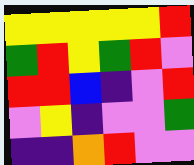[["yellow", "yellow", "yellow", "yellow", "yellow", "red"], ["green", "red", "yellow", "green", "red", "violet"], ["red", "red", "blue", "indigo", "violet", "red"], ["violet", "yellow", "indigo", "violet", "violet", "green"], ["indigo", "indigo", "orange", "red", "violet", "violet"]]